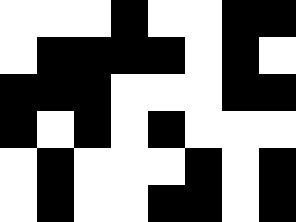[["white", "white", "white", "black", "white", "white", "black", "black"], ["white", "black", "black", "black", "black", "white", "black", "white"], ["black", "black", "black", "white", "white", "white", "black", "black"], ["black", "white", "black", "white", "black", "white", "white", "white"], ["white", "black", "white", "white", "white", "black", "white", "black"], ["white", "black", "white", "white", "black", "black", "white", "black"]]